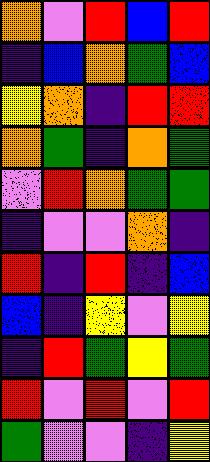[["orange", "violet", "red", "blue", "red"], ["indigo", "blue", "orange", "green", "blue"], ["yellow", "orange", "indigo", "red", "red"], ["orange", "green", "indigo", "orange", "green"], ["violet", "red", "orange", "green", "green"], ["indigo", "violet", "violet", "orange", "indigo"], ["red", "indigo", "red", "indigo", "blue"], ["blue", "indigo", "yellow", "violet", "yellow"], ["indigo", "red", "green", "yellow", "green"], ["red", "violet", "red", "violet", "red"], ["green", "violet", "violet", "indigo", "yellow"]]